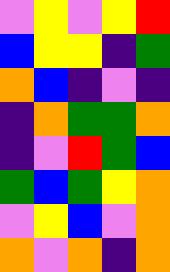[["violet", "yellow", "violet", "yellow", "red"], ["blue", "yellow", "yellow", "indigo", "green"], ["orange", "blue", "indigo", "violet", "indigo"], ["indigo", "orange", "green", "green", "orange"], ["indigo", "violet", "red", "green", "blue"], ["green", "blue", "green", "yellow", "orange"], ["violet", "yellow", "blue", "violet", "orange"], ["orange", "violet", "orange", "indigo", "orange"]]